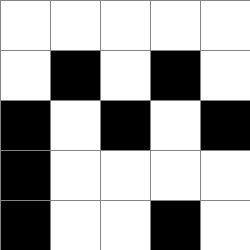[["white", "white", "white", "white", "white"], ["white", "black", "white", "black", "white"], ["black", "white", "black", "white", "black"], ["black", "white", "white", "white", "white"], ["black", "white", "white", "black", "white"]]